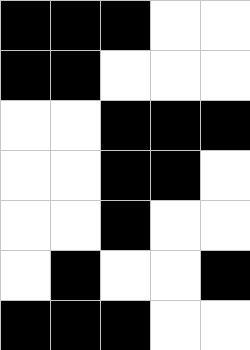[["black", "black", "black", "white", "white"], ["black", "black", "white", "white", "white"], ["white", "white", "black", "black", "black"], ["white", "white", "black", "black", "white"], ["white", "white", "black", "white", "white"], ["white", "black", "white", "white", "black"], ["black", "black", "black", "white", "white"]]